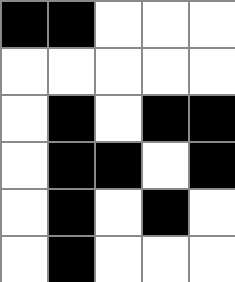[["black", "black", "white", "white", "white"], ["white", "white", "white", "white", "white"], ["white", "black", "white", "black", "black"], ["white", "black", "black", "white", "black"], ["white", "black", "white", "black", "white"], ["white", "black", "white", "white", "white"]]